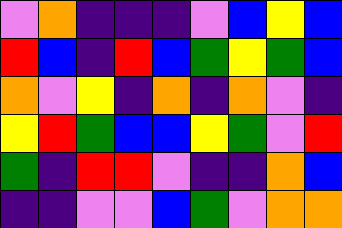[["violet", "orange", "indigo", "indigo", "indigo", "violet", "blue", "yellow", "blue"], ["red", "blue", "indigo", "red", "blue", "green", "yellow", "green", "blue"], ["orange", "violet", "yellow", "indigo", "orange", "indigo", "orange", "violet", "indigo"], ["yellow", "red", "green", "blue", "blue", "yellow", "green", "violet", "red"], ["green", "indigo", "red", "red", "violet", "indigo", "indigo", "orange", "blue"], ["indigo", "indigo", "violet", "violet", "blue", "green", "violet", "orange", "orange"]]